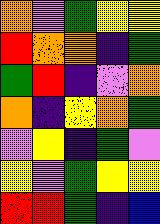[["orange", "violet", "green", "yellow", "yellow"], ["red", "orange", "orange", "indigo", "green"], ["green", "red", "indigo", "violet", "orange"], ["orange", "indigo", "yellow", "orange", "green"], ["violet", "yellow", "indigo", "green", "violet"], ["yellow", "violet", "green", "yellow", "yellow"], ["red", "red", "green", "indigo", "blue"]]